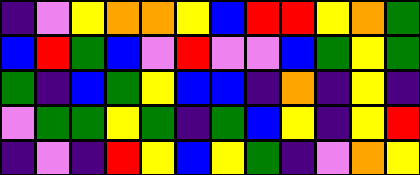[["indigo", "violet", "yellow", "orange", "orange", "yellow", "blue", "red", "red", "yellow", "orange", "green"], ["blue", "red", "green", "blue", "violet", "red", "violet", "violet", "blue", "green", "yellow", "green"], ["green", "indigo", "blue", "green", "yellow", "blue", "blue", "indigo", "orange", "indigo", "yellow", "indigo"], ["violet", "green", "green", "yellow", "green", "indigo", "green", "blue", "yellow", "indigo", "yellow", "red"], ["indigo", "violet", "indigo", "red", "yellow", "blue", "yellow", "green", "indigo", "violet", "orange", "yellow"]]